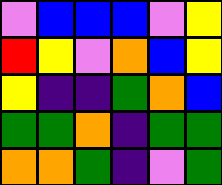[["violet", "blue", "blue", "blue", "violet", "yellow"], ["red", "yellow", "violet", "orange", "blue", "yellow"], ["yellow", "indigo", "indigo", "green", "orange", "blue"], ["green", "green", "orange", "indigo", "green", "green"], ["orange", "orange", "green", "indigo", "violet", "green"]]